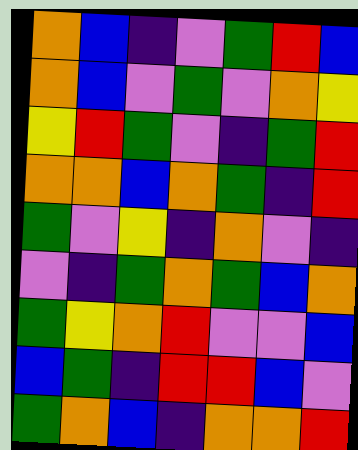[["orange", "blue", "indigo", "violet", "green", "red", "blue"], ["orange", "blue", "violet", "green", "violet", "orange", "yellow"], ["yellow", "red", "green", "violet", "indigo", "green", "red"], ["orange", "orange", "blue", "orange", "green", "indigo", "red"], ["green", "violet", "yellow", "indigo", "orange", "violet", "indigo"], ["violet", "indigo", "green", "orange", "green", "blue", "orange"], ["green", "yellow", "orange", "red", "violet", "violet", "blue"], ["blue", "green", "indigo", "red", "red", "blue", "violet"], ["green", "orange", "blue", "indigo", "orange", "orange", "red"]]